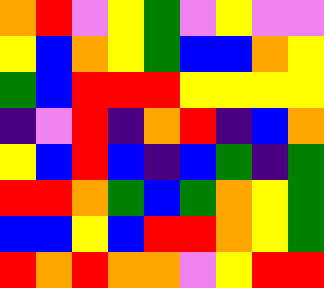[["orange", "red", "violet", "yellow", "green", "violet", "yellow", "violet", "violet"], ["yellow", "blue", "orange", "yellow", "green", "blue", "blue", "orange", "yellow"], ["green", "blue", "red", "red", "red", "yellow", "yellow", "yellow", "yellow"], ["indigo", "violet", "red", "indigo", "orange", "red", "indigo", "blue", "orange"], ["yellow", "blue", "red", "blue", "indigo", "blue", "green", "indigo", "green"], ["red", "red", "orange", "green", "blue", "green", "orange", "yellow", "green"], ["blue", "blue", "yellow", "blue", "red", "red", "orange", "yellow", "green"], ["red", "orange", "red", "orange", "orange", "violet", "yellow", "red", "red"]]